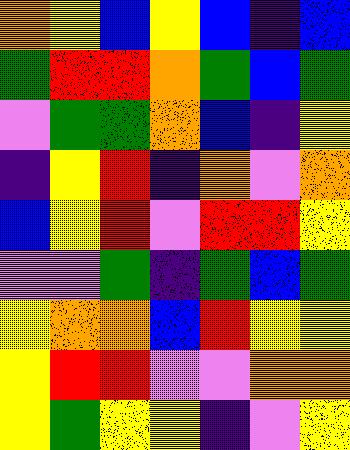[["orange", "yellow", "blue", "yellow", "blue", "indigo", "blue"], ["green", "red", "red", "orange", "green", "blue", "green"], ["violet", "green", "green", "orange", "blue", "indigo", "yellow"], ["indigo", "yellow", "red", "indigo", "orange", "violet", "orange"], ["blue", "yellow", "red", "violet", "red", "red", "yellow"], ["violet", "violet", "green", "indigo", "green", "blue", "green"], ["yellow", "orange", "orange", "blue", "red", "yellow", "yellow"], ["yellow", "red", "red", "violet", "violet", "orange", "orange"], ["yellow", "green", "yellow", "yellow", "indigo", "violet", "yellow"]]